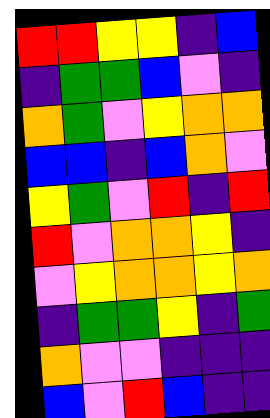[["red", "red", "yellow", "yellow", "indigo", "blue"], ["indigo", "green", "green", "blue", "violet", "indigo"], ["orange", "green", "violet", "yellow", "orange", "orange"], ["blue", "blue", "indigo", "blue", "orange", "violet"], ["yellow", "green", "violet", "red", "indigo", "red"], ["red", "violet", "orange", "orange", "yellow", "indigo"], ["violet", "yellow", "orange", "orange", "yellow", "orange"], ["indigo", "green", "green", "yellow", "indigo", "green"], ["orange", "violet", "violet", "indigo", "indigo", "indigo"], ["blue", "violet", "red", "blue", "indigo", "indigo"]]